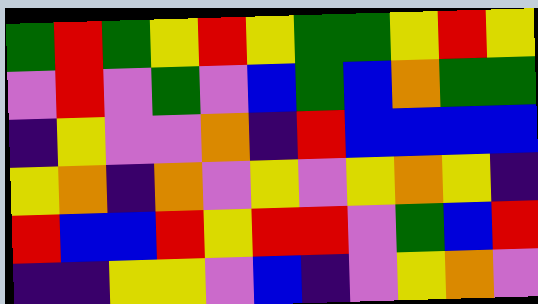[["green", "red", "green", "yellow", "red", "yellow", "green", "green", "yellow", "red", "yellow"], ["violet", "red", "violet", "green", "violet", "blue", "green", "blue", "orange", "green", "green"], ["indigo", "yellow", "violet", "violet", "orange", "indigo", "red", "blue", "blue", "blue", "blue"], ["yellow", "orange", "indigo", "orange", "violet", "yellow", "violet", "yellow", "orange", "yellow", "indigo"], ["red", "blue", "blue", "red", "yellow", "red", "red", "violet", "green", "blue", "red"], ["indigo", "indigo", "yellow", "yellow", "violet", "blue", "indigo", "violet", "yellow", "orange", "violet"]]